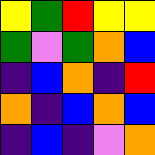[["yellow", "green", "red", "yellow", "yellow"], ["green", "violet", "green", "orange", "blue"], ["indigo", "blue", "orange", "indigo", "red"], ["orange", "indigo", "blue", "orange", "blue"], ["indigo", "blue", "indigo", "violet", "orange"]]